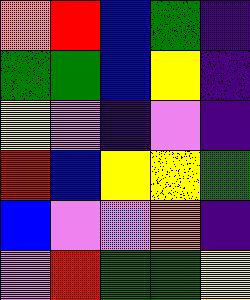[["orange", "red", "blue", "green", "indigo"], ["green", "green", "blue", "yellow", "indigo"], ["yellow", "violet", "indigo", "violet", "indigo"], ["red", "blue", "yellow", "yellow", "green"], ["blue", "violet", "violet", "orange", "indigo"], ["violet", "red", "green", "green", "yellow"]]